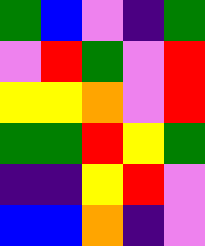[["green", "blue", "violet", "indigo", "green"], ["violet", "red", "green", "violet", "red"], ["yellow", "yellow", "orange", "violet", "red"], ["green", "green", "red", "yellow", "green"], ["indigo", "indigo", "yellow", "red", "violet"], ["blue", "blue", "orange", "indigo", "violet"]]